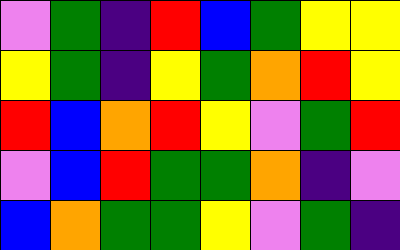[["violet", "green", "indigo", "red", "blue", "green", "yellow", "yellow"], ["yellow", "green", "indigo", "yellow", "green", "orange", "red", "yellow"], ["red", "blue", "orange", "red", "yellow", "violet", "green", "red"], ["violet", "blue", "red", "green", "green", "orange", "indigo", "violet"], ["blue", "orange", "green", "green", "yellow", "violet", "green", "indigo"]]